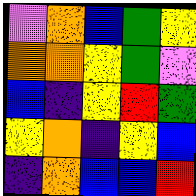[["violet", "orange", "blue", "green", "yellow"], ["orange", "orange", "yellow", "green", "violet"], ["blue", "indigo", "yellow", "red", "green"], ["yellow", "orange", "indigo", "yellow", "blue"], ["indigo", "orange", "blue", "blue", "red"]]